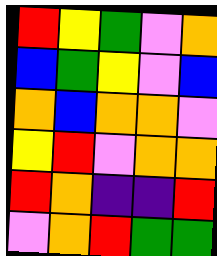[["red", "yellow", "green", "violet", "orange"], ["blue", "green", "yellow", "violet", "blue"], ["orange", "blue", "orange", "orange", "violet"], ["yellow", "red", "violet", "orange", "orange"], ["red", "orange", "indigo", "indigo", "red"], ["violet", "orange", "red", "green", "green"]]